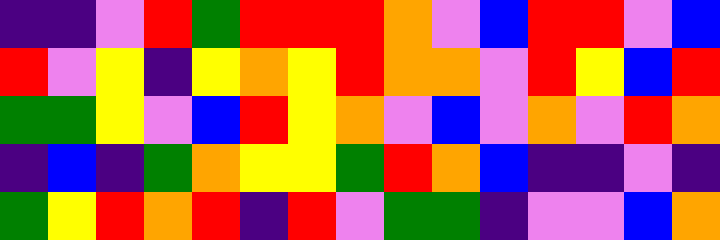[["indigo", "indigo", "violet", "red", "green", "red", "red", "red", "orange", "violet", "blue", "red", "red", "violet", "blue"], ["red", "violet", "yellow", "indigo", "yellow", "orange", "yellow", "red", "orange", "orange", "violet", "red", "yellow", "blue", "red"], ["green", "green", "yellow", "violet", "blue", "red", "yellow", "orange", "violet", "blue", "violet", "orange", "violet", "red", "orange"], ["indigo", "blue", "indigo", "green", "orange", "yellow", "yellow", "green", "red", "orange", "blue", "indigo", "indigo", "violet", "indigo"], ["green", "yellow", "red", "orange", "red", "indigo", "red", "violet", "green", "green", "indigo", "violet", "violet", "blue", "orange"]]